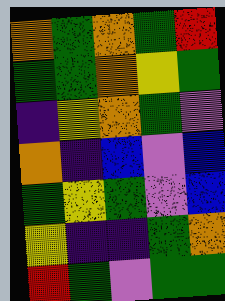[["orange", "green", "orange", "green", "red"], ["green", "green", "orange", "yellow", "green"], ["indigo", "yellow", "orange", "green", "violet"], ["orange", "indigo", "blue", "violet", "blue"], ["green", "yellow", "green", "violet", "blue"], ["yellow", "indigo", "indigo", "green", "orange"], ["red", "green", "violet", "green", "green"]]